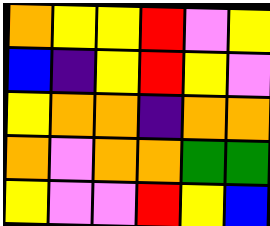[["orange", "yellow", "yellow", "red", "violet", "yellow"], ["blue", "indigo", "yellow", "red", "yellow", "violet"], ["yellow", "orange", "orange", "indigo", "orange", "orange"], ["orange", "violet", "orange", "orange", "green", "green"], ["yellow", "violet", "violet", "red", "yellow", "blue"]]